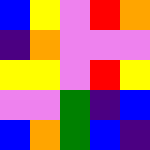[["blue", "yellow", "violet", "red", "orange"], ["indigo", "orange", "violet", "violet", "violet"], ["yellow", "yellow", "violet", "red", "yellow"], ["violet", "violet", "green", "indigo", "blue"], ["blue", "orange", "green", "blue", "indigo"]]